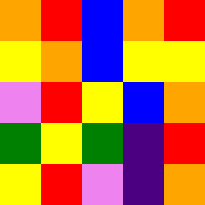[["orange", "red", "blue", "orange", "red"], ["yellow", "orange", "blue", "yellow", "yellow"], ["violet", "red", "yellow", "blue", "orange"], ["green", "yellow", "green", "indigo", "red"], ["yellow", "red", "violet", "indigo", "orange"]]